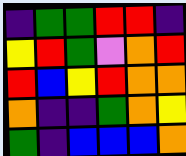[["indigo", "green", "green", "red", "red", "indigo"], ["yellow", "red", "green", "violet", "orange", "red"], ["red", "blue", "yellow", "red", "orange", "orange"], ["orange", "indigo", "indigo", "green", "orange", "yellow"], ["green", "indigo", "blue", "blue", "blue", "orange"]]